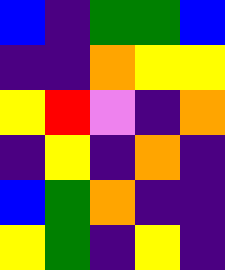[["blue", "indigo", "green", "green", "blue"], ["indigo", "indigo", "orange", "yellow", "yellow"], ["yellow", "red", "violet", "indigo", "orange"], ["indigo", "yellow", "indigo", "orange", "indigo"], ["blue", "green", "orange", "indigo", "indigo"], ["yellow", "green", "indigo", "yellow", "indigo"]]